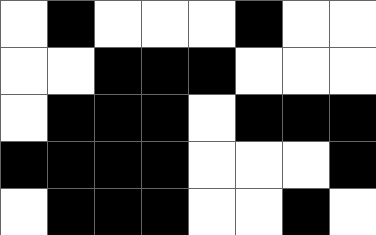[["white", "black", "white", "white", "white", "black", "white", "white"], ["white", "white", "black", "black", "black", "white", "white", "white"], ["white", "black", "black", "black", "white", "black", "black", "black"], ["black", "black", "black", "black", "white", "white", "white", "black"], ["white", "black", "black", "black", "white", "white", "black", "white"]]